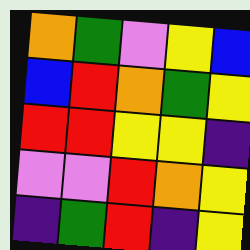[["orange", "green", "violet", "yellow", "blue"], ["blue", "red", "orange", "green", "yellow"], ["red", "red", "yellow", "yellow", "indigo"], ["violet", "violet", "red", "orange", "yellow"], ["indigo", "green", "red", "indigo", "yellow"]]